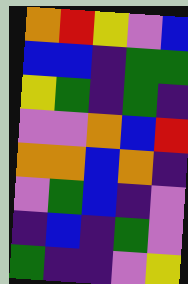[["orange", "red", "yellow", "violet", "blue"], ["blue", "blue", "indigo", "green", "green"], ["yellow", "green", "indigo", "green", "indigo"], ["violet", "violet", "orange", "blue", "red"], ["orange", "orange", "blue", "orange", "indigo"], ["violet", "green", "blue", "indigo", "violet"], ["indigo", "blue", "indigo", "green", "violet"], ["green", "indigo", "indigo", "violet", "yellow"]]